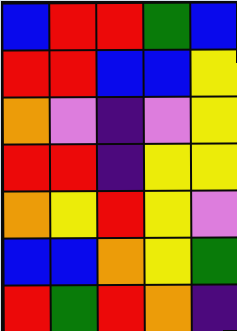[["blue", "red", "red", "green", "blue"], ["red", "red", "blue", "blue", "yellow"], ["orange", "violet", "indigo", "violet", "yellow"], ["red", "red", "indigo", "yellow", "yellow"], ["orange", "yellow", "red", "yellow", "violet"], ["blue", "blue", "orange", "yellow", "green"], ["red", "green", "red", "orange", "indigo"]]